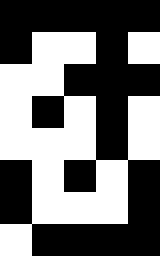[["black", "black", "black", "black", "black"], ["black", "white", "white", "black", "white"], ["white", "white", "black", "black", "black"], ["white", "black", "white", "black", "white"], ["white", "white", "white", "black", "white"], ["black", "white", "black", "white", "black"], ["black", "white", "white", "white", "black"], ["white", "black", "black", "black", "black"]]